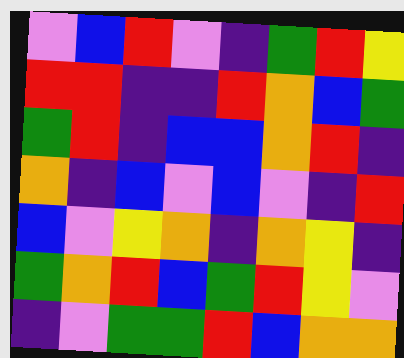[["violet", "blue", "red", "violet", "indigo", "green", "red", "yellow"], ["red", "red", "indigo", "indigo", "red", "orange", "blue", "green"], ["green", "red", "indigo", "blue", "blue", "orange", "red", "indigo"], ["orange", "indigo", "blue", "violet", "blue", "violet", "indigo", "red"], ["blue", "violet", "yellow", "orange", "indigo", "orange", "yellow", "indigo"], ["green", "orange", "red", "blue", "green", "red", "yellow", "violet"], ["indigo", "violet", "green", "green", "red", "blue", "orange", "orange"]]